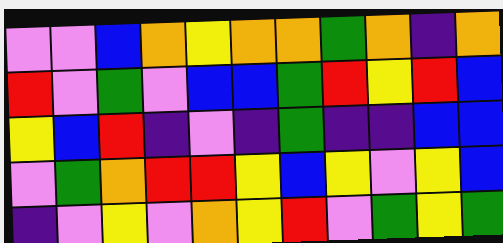[["violet", "violet", "blue", "orange", "yellow", "orange", "orange", "green", "orange", "indigo", "orange"], ["red", "violet", "green", "violet", "blue", "blue", "green", "red", "yellow", "red", "blue"], ["yellow", "blue", "red", "indigo", "violet", "indigo", "green", "indigo", "indigo", "blue", "blue"], ["violet", "green", "orange", "red", "red", "yellow", "blue", "yellow", "violet", "yellow", "blue"], ["indigo", "violet", "yellow", "violet", "orange", "yellow", "red", "violet", "green", "yellow", "green"]]